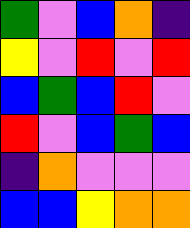[["green", "violet", "blue", "orange", "indigo"], ["yellow", "violet", "red", "violet", "red"], ["blue", "green", "blue", "red", "violet"], ["red", "violet", "blue", "green", "blue"], ["indigo", "orange", "violet", "violet", "violet"], ["blue", "blue", "yellow", "orange", "orange"]]